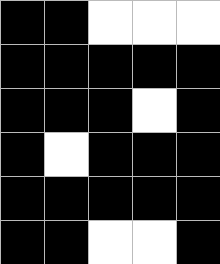[["black", "black", "white", "white", "white"], ["black", "black", "black", "black", "black"], ["black", "black", "black", "white", "black"], ["black", "white", "black", "black", "black"], ["black", "black", "black", "black", "black"], ["black", "black", "white", "white", "black"]]